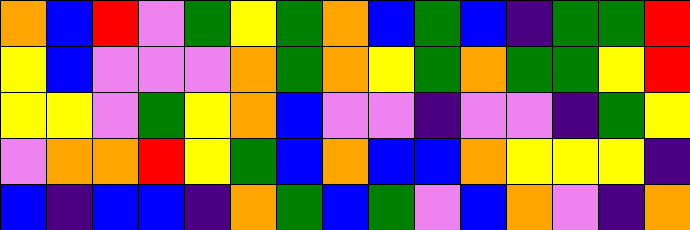[["orange", "blue", "red", "violet", "green", "yellow", "green", "orange", "blue", "green", "blue", "indigo", "green", "green", "red"], ["yellow", "blue", "violet", "violet", "violet", "orange", "green", "orange", "yellow", "green", "orange", "green", "green", "yellow", "red"], ["yellow", "yellow", "violet", "green", "yellow", "orange", "blue", "violet", "violet", "indigo", "violet", "violet", "indigo", "green", "yellow"], ["violet", "orange", "orange", "red", "yellow", "green", "blue", "orange", "blue", "blue", "orange", "yellow", "yellow", "yellow", "indigo"], ["blue", "indigo", "blue", "blue", "indigo", "orange", "green", "blue", "green", "violet", "blue", "orange", "violet", "indigo", "orange"]]